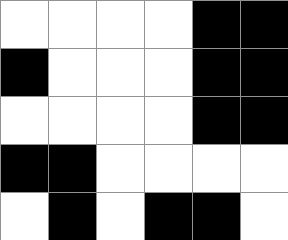[["white", "white", "white", "white", "black", "black"], ["black", "white", "white", "white", "black", "black"], ["white", "white", "white", "white", "black", "black"], ["black", "black", "white", "white", "white", "white"], ["white", "black", "white", "black", "black", "white"]]